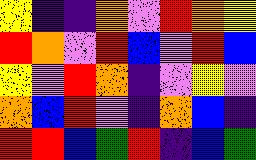[["yellow", "indigo", "indigo", "orange", "violet", "red", "orange", "yellow"], ["red", "orange", "violet", "red", "blue", "violet", "red", "blue"], ["yellow", "violet", "red", "orange", "indigo", "violet", "yellow", "violet"], ["orange", "blue", "red", "violet", "indigo", "orange", "blue", "indigo"], ["red", "red", "blue", "green", "red", "indigo", "blue", "green"]]